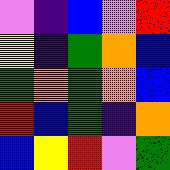[["violet", "indigo", "blue", "violet", "red"], ["yellow", "indigo", "green", "orange", "blue"], ["green", "orange", "green", "orange", "blue"], ["red", "blue", "green", "indigo", "orange"], ["blue", "yellow", "red", "violet", "green"]]